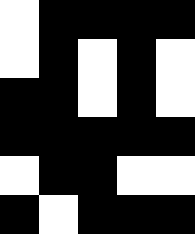[["white", "black", "black", "black", "black"], ["white", "black", "white", "black", "white"], ["black", "black", "white", "black", "white"], ["black", "black", "black", "black", "black"], ["white", "black", "black", "white", "white"], ["black", "white", "black", "black", "black"]]